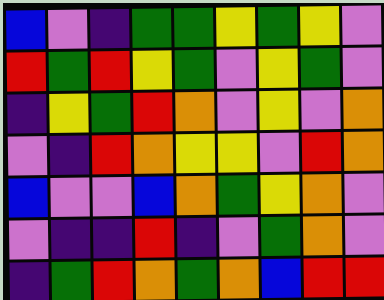[["blue", "violet", "indigo", "green", "green", "yellow", "green", "yellow", "violet"], ["red", "green", "red", "yellow", "green", "violet", "yellow", "green", "violet"], ["indigo", "yellow", "green", "red", "orange", "violet", "yellow", "violet", "orange"], ["violet", "indigo", "red", "orange", "yellow", "yellow", "violet", "red", "orange"], ["blue", "violet", "violet", "blue", "orange", "green", "yellow", "orange", "violet"], ["violet", "indigo", "indigo", "red", "indigo", "violet", "green", "orange", "violet"], ["indigo", "green", "red", "orange", "green", "orange", "blue", "red", "red"]]